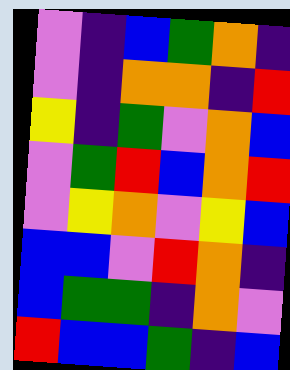[["violet", "indigo", "blue", "green", "orange", "indigo"], ["violet", "indigo", "orange", "orange", "indigo", "red"], ["yellow", "indigo", "green", "violet", "orange", "blue"], ["violet", "green", "red", "blue", "orange", "red"], ["violet", "yellow", "orange", "violet", "yellow", "blue"], ["blue", "blue", "violet", "red", "orange", "indigo"], ["blue", "green", "green", "indigo", "orange", "violet"], ["red", "blue", "blue", "green", "indigo", "blue"]]